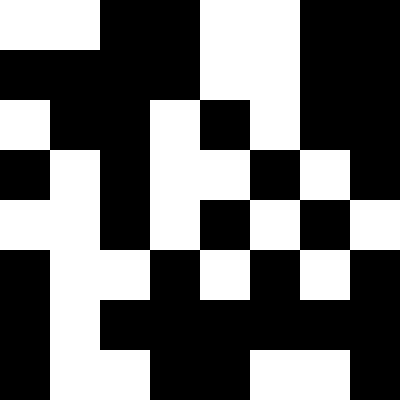[["white", "white", "black", "black", "white", "white", "black", "black"], ["black", "black", "black", "black", "white", "white", "black", "black"], ["white", "black", "black", "white", "black", "white", "black", "black"], ["black", "white", "black", "white", "white", "black", "white", "black"], ["white", "white", "black", "white", "black", "white", "black", "white"], ["black", "white", "white", "black", "white", "black", "white", "black"], ["black", "white", "black", "black", "black", "black", "black", "black"], ["black", "white", "white", "black", "black", "white", "white", "black"]]